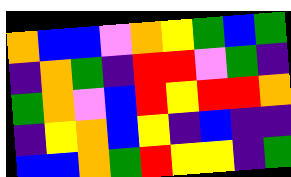[["orange", "blue", "blue", "violet", "orange", "yellow", "green", "blue", "green"], ["indigo", "orange", "green", "indigo", "red", "red", "violet", "green", "indigo"], ["green", "orange", "violet", "blue", "red", "yellow", "red", "red", "orange"], ["indigo", "yellow", "orange", "blue", "yellow", "indigo", "blue", "indigo", "indigo"], ["blue", "blue", "orange", "green", "red", "yellow", "yellow", "indigo", "green"]]